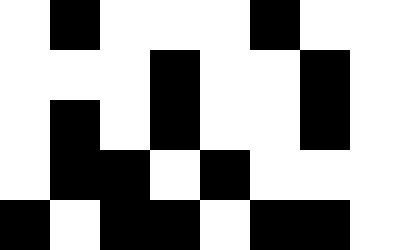[["white", "black", "white", "white", "white", "black", "white", "white"], ["white", "white", "white", "black", "white", "white", "black", "white"], ["white", "black", "white", "black", "white", "white", "black", "white"], ["white", "black", "black", "white", "black", "white", "white", "white"], ["black", "white", "black", "black", "white", "black", "black", "white"]]